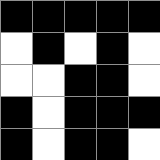[["black", "black", "black", "black", "black"], ["white", "black", "white", "black", "white"], ["white", "white", "black", "black", "white"], ["black", "white", "black", "black", "black"], ["black", "white", "black", "black", "white"]]